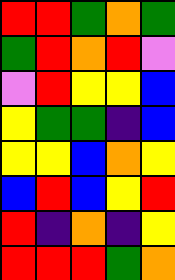[["red", "red", "green", "orange", "green"], ["green", "red", "orange", "red", "violet"], ["violet", "red", "yellow", "yellow", "blue"], ["yellow", "green", "green", "indigo", "blue"], ["yellow", "yellow", "blue", "orange", "yellow"], ["blue", "red", "blue", "yellow", "red"], ["red", "indigo", "orange", "indigo", "yellow"], ["red", "red", "red", "green", "orange"]]